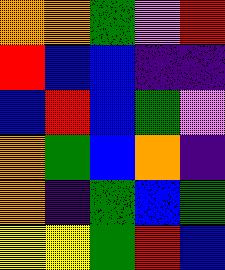[["orange", "orange", "green", "violet", "red"], ["red", "blue", "blue", "indigo", "indigo"], ["blue", "red", "blue", "green", "violet"], ["orange", "green", "blue", "orange", "indigo"], ["orange", "indigo", "green", "blue", "green"], ["yellow", "yellow", "green", "red", "blue"]]